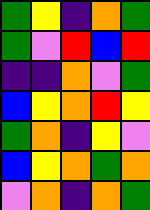[["green", "yellow", "indigo", "orange", "green"], ["green", "violet", "red", "blue", "red"], ["indigo", "indigo", "orange", "violet", "green"], ["blue", "yellow", "orange", "red", "yellow"], ["green", "orange", "indigo", "yellow", "violet"], ["blue", "yellow", "orange", "green", "orange"], ["violet", "orange", "indigo", "orange", "green"]]